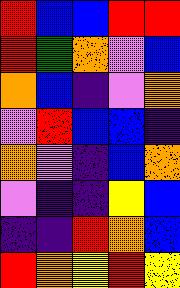[["red", "blue", "blue", "red", "red"], ["red", "green", "orange", "violet", "blue"], ["orange", "blue", "indigo", "violet", "orange"], ["violet", "red", "blue", "blue", "indigo"], ["orange", "violet", "indigo", "blue", "orange"], ["violet", "indigo", "indigo", "yellow", "blue"], ["indigo", "indigo", "red", "orange", "blue"], ["red", "orange", "yellow", "red", "yellow"]]